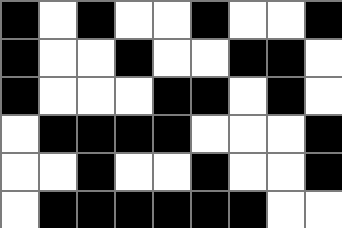[["black", "white", "black", "white", "white", "black", "white", "white", "black"], ["black", "white", "white", "black", "white", "white", "black", "black", "white"], ["black", "white", "white", "white", "black", "black", "white", "black", "white"], ["white", "black", "black", "black", "black", "white", "white", "white", "black"], ["white", "white", "black", "white", "white", "black", "white", "white", "black"], ["white", "black", "black", "black", "black", "black", "black", "white", "white"]]